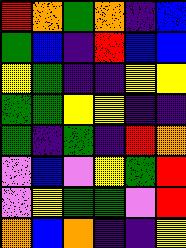[["red", "orange", "green", "orange", "indigo", "blue"], ["green", "blue", "indigo", "red", "blue", "blue"], ["yellow", "green", "indigo", "indigo", "yellow", "yellow"], ["green", "green", "yellow", "yellow", "indigo", "indigo"], ["green", "indigo", "green", "indigo", "red", "orange"], ["violet", "blue", "violet", "yellow", "green", "red"], ["violet", "yellow", "green", "green", "violet", "red"], ["orange", "blue", "orange", "indigo", "indigo", "yellow"]]